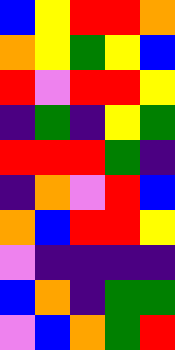[["blue", "yellow", "red", "red", "orange"], ["orange", "yellow", "green", "yellow", "blue"], ["red", "violet", "red", "red", "yellow"], ["indigo", "green", "indigo", "yellow", "green"], ["red", "red", "red", "green", "indigo"], ["indigo", "orange", "violet", "red", "blue"], ["orange", "blue", "red", "red", "yellow"], ["violet", "indigo", "indigo", "indigo", "indigo"], ["blue", "orange", "indigo", "green", "green"], ["violet", "blue", "orange", "green", "red"]]